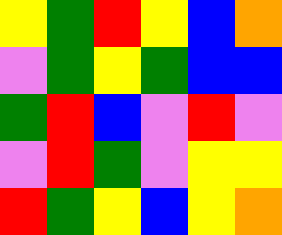[["yellow", "green", "red", "yellow", "blue", "orange"], ["violet", "green", "yellow", "green", "blue", "blue"], ["green", "red", "blue", "violet", "red", "violet"], ["violet", "red", "green", "violet", "yellow", "yellow"], ["red", "green", "yellow", "blue", "yellow", "orange"]]